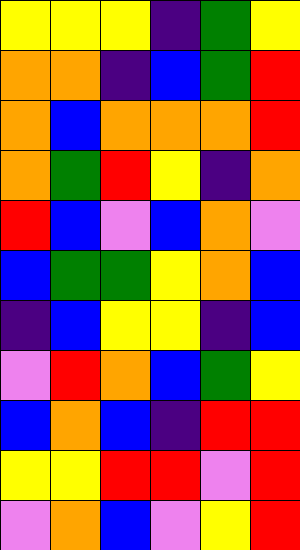[["yellow", "yellow", "yellow", "indigo", "green", "yellow"], ["orange", "orange", "indigo", "blue", "green", "red"], ["orange", "blue", "orange", "orange", "orange", "red"], ["orange", "green", "red", "yellow", "indigo", "orange"], ["red", "blue", "violet", "blue", "orange", "violet"], ["blue", "green", "green", "yellow", "orange", "blue"], ["indigo", "blue", "yellow", "yellow", "indigo", "blue"], ["violet", "red", "orange", "blue", "green", "yellow"], ["blue", "orange", "blue", "indigo", "red", "red"], ["yellow", "yellow", "red", "red", "violet", "red"], ["violet", "orange", "blue", "violet", "yellow", "red"]]